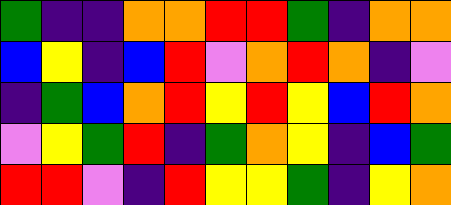[["green", "indigo", "indigo", "orange", "orange", "red", "red", "green", "indigo", "orange", "orange"], ["blue", "yellow", "indigo", "blue", "red", "violet", "orange", "red", "orange", "indigo", "violet"], ["indigo", "green", "blue", "orange", "red", "yellow", "red", "yellow", "blue", "red", "orange"], ["violet", "yellow", "green", "red", "indigo", "green", "orange", "yellow", "indigo", "blue", "green"], ["red", "red", "violet", "indigo", "red", "yellow", "yellow", "green", "indigo", "yellow", "orange"]]